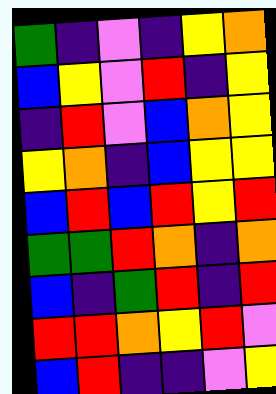[["green", "indigo", "violet", "indigo", "yellow", "orange"], ["blue", "yellow", "violet", "red", "indigo", "yellow"], ["indigo", "red", "violet", "blue", "orange", "yellow"], ["yellow", "orange", "indigo", "blue", "yellow", "yellow"], ["blue", "red", "blue", "red", "yellow", "red"], ["green", "green", "red", "orange", "indigo", "orange"], ["blue", "indigo", "green", "red", "indigo", "red"], ["red", "red", "orange", "yellow", "red", "violet"], ["blue", "red", "indigo", "indigo", "violet", "yellow"]]